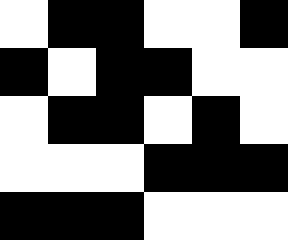[["white", "black", "black", "white", "white", "black"], ["black", "white", "black", "black", "white", "white"], ["white", "black", "black", "white", "black", "white"], ["white", "white", "white", "black", "black", "black"], ["black", "black", "black", "white", "white", "white"]]